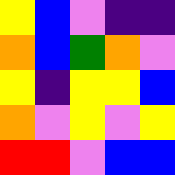[["yellow", "blue", "violet", "indigo", "indigo"], ["orange", "blue", "green", "orange", "violet"], ["yellow", "indigo", "yellow", "yellow", "blue"], ["orange", "violet", "yellow", "violet", "yellow"], ["red", "red", "violet", "blue", "blue"]]